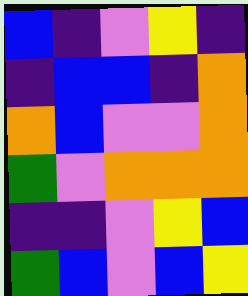[["blue", "indigo", "violet", "yellow", "indigo"], ["indigo", "blue", "blue", "indigo", "orange"], ["orange", "blue", "violet", "violet", "orange"], ["green", "violet", "orange", "orange", "orange"], ["indigo", "indigo", "violet", "yellow", "blue"], ["green", "blue", "violet", "blue", "yellow"]]